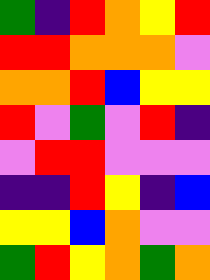[["green", "indigo", "red", "orange", "yellow", "red"], ["red", "red", "orange", "orange", "orange", "violet"], ["orange", "orange", "red", "blue", "yellow", "yellow"], ["red", "violet", "green", "violet", "red", "indigo"], ["violet", "red", "red", "violet", "violet", "violet"], ["indigo", "indigo", "red", "yellow", "indigo", "blue"], ["yellow", "yellow", "blue", "orange", "violet", "violet"], ["green", "red", "yellow", "orange", "green", "orange"]]